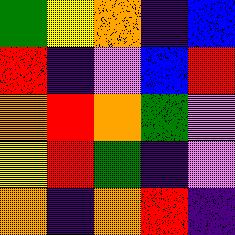[["green", "yellow", "orange", "indigo", "blue"], ["red", "indigo", "violet", "blue", "red"], ["orange", "red", "orange", "green", "violet"], ["yellow", "red", "green", "indigo", "violet"], ["orange", "indigo", "orange", "red", "indigo"]]